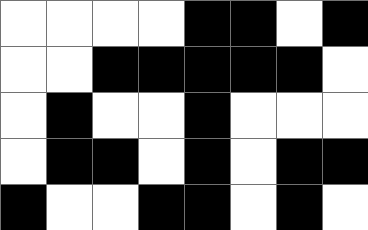[["white", "white", "white", "white", "black", "black", "white", "black"], ["white", "white", "black", "black", "black", "black", "black", "white"], ["white", "black", "white", "white", "black", "white", "white", "white"], ["white", "black", "black", "white", "black", "white", "black", "black"], ["black", "white", "white", "black", "black", "white", "black", "white"]]